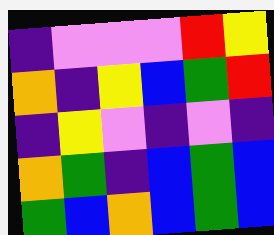[["indigo", "violet", "violet", "violet", "red", "yellow"], ["orange", "indigo", "yellow", "blue", "green", "red"], ["indigo", "yellow", "violet", "indigo", "violet", "indigo"], ["orange", "green", "indigo", "blue", "green", "blue"], ["green", "blue", "orange", "blue", "green", "blue"]]